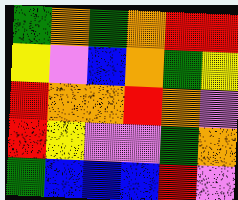[["green", "orange", "green", "orange", "red", "red"], ["yellow", "violet", "blue", "orange", "green", "yellow"], ["red", "orange", "orange", "red", "orange", "violet"], ["red", "yellow", "violet", "violet", "green", "orange"], ["green", "blue", "blue", "blue", "red", "violet"]]